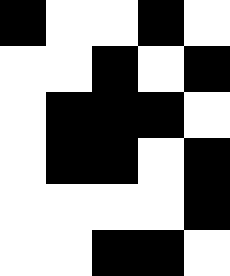[["black", "white", "white", "black", "white"], ["white", "white", "black", "white", "black"], ["white", "black", "black", "black", "white"], ["white", "black", "black", "white", "black"], ["white", "white", "white", "white", "black"], ["white", "white", "black", "black", "white"]]